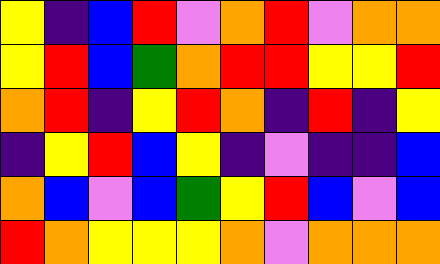[["yellow", "indigo", "blue", "red", "violet", "orange", "red", "violet", "orange", "orange"], ["yellow", "red", "blue", "green", "orange", "red", "red", "yellow", "yellow", "red"], ["orange", "red", "indigo", "yellow", "red", "orange", "indigo", "red", "indigo", "yellow"], ["indigo", "yellow", "red", "blue", "yellow", "indigo", "violet", "indigo", "indigo", "blue"], ["orange", "blue", "violet", "blue", "green", "yellow", "red", "blue", "violet", "blue"], ["red", "orange", "yellow", "yellow", "yellow", "orange", "violet", "orange", "orange", "orange"]]